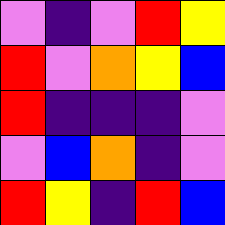[["violet", "indigo", "violet", "red", "yellow"], ["red", "violet", "orange", "yellow", "blue"], ["red", "indigo", "indigo", "indigo", "violet"], ["violet", "blue", "orange", "indigo", "violet"], ["red", "yellow", "indigo", "red", "blue"]]